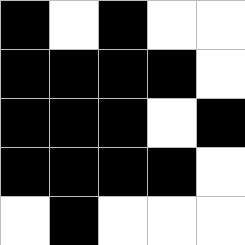[["black", "white", "black", "white", "white"], ["black", "black", "black", "black", "white"], ["black", "black", "black", "white", "black"], ["black", "black", "black", "black", "white"], ["white", "black", "white", "white", "white"]]